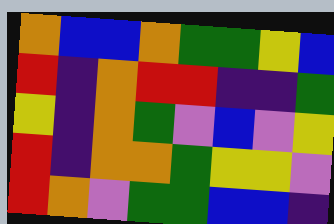[["orange", "blue", "blue", "orange", "green", "green", "yellow", "blue"], ["red", "indigo", "orange", "red", "red", "indigo", "indigo", "green"], ["yellow", "indigo", "orange", "green", "violet", "blue", "violet", "yellow"], ["red", "indigo", "orange", "orange", "green", "yellow", "yellow", "violet"], ["red", "orange", "violet", "green", "green", "blue", "blue", "indigo"]]